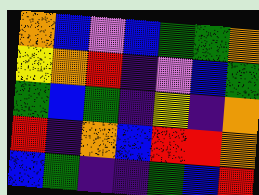[["orange", "blue", "violet", "blue", "green", "green", "orange"], ["yellow", "orange", "red", "indigo", "violet", "blue", "green"], ["green", "blue", "green", "indigo", "yellow", "indigo", "orange"], ["red", "indigo", "orange", "blue", "red", "red", "orange"], ["blue", "green", "indigo", "indigo", "green", "blue", "red"]]